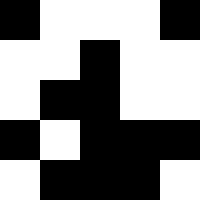[["black", "white", "white", "white", "black"], ["white", "white", "black", "white", "white"], ["white", "black", "black", "white", "white"], ["black", "white", "black", "black", "black"], ["white", "black", "black", "black", "white"]]